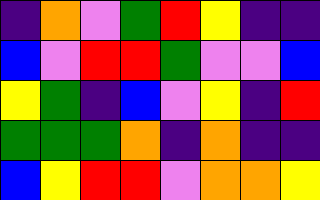[["indigo", "orange", "violet", "green", "red", "yellow", "indigo", "indigo"], ["blue", "violet", "red", "red", "green", "violet", "violet", "blue"], ["yellow", "green", "indigo", "blue", "violet", "yellow", "indigo", "red"], ["green", "green", "green", "orange", "indigo", "orange", "indigo", "indigo"], ["blue", "yellow", "red", "red", "violet", "orange", "orange", "yellow"]]